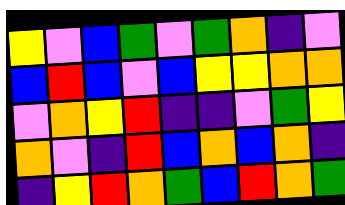[["yellow", "violet", "blue", "green", "violet", "green", "orange", "indigo", "violet"], ["blue", "red", "blue", "violet", "blue", "yellow", "yellow", "orange", "orange"], ["violet", "orange", "yellow", "red", "indigo", "indigo", "violet", "green", "yellow"], ["orange", "violet", "indigo", "red", "blue", "orange", "blue", "orange", "indigo"], ["indigo", "yellow", "red", "orange", "green", "blue", "red", "orange", "green"]]